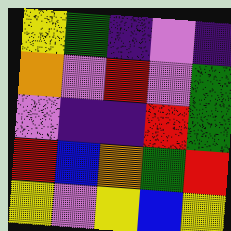[["yellow", "green", "indigo", "violet", "indigo"], ["orange", "violet", "red", "violet", "green"], ["violet", "indigo", "indigo", "red", "green"], ["red", "blue", "orange", "green", "red"], ["yellow", "violet", "yellow", "blue", "yellow"]]